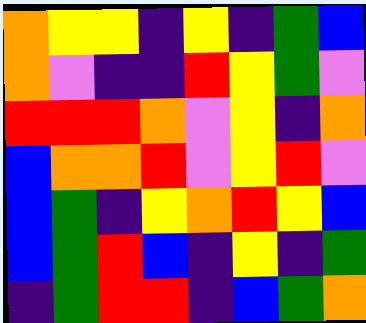[["orange", "yellow", "yellow", "indigo", "yellow", "indigo", "green", "blue"], ["orange", "violet", "indigo", "indigo", "red", "yellow", "green", "violet"], ["red", "red", "red", "orange", "violet", "yellow", "indigo", "orange"], ["blue", "orange", "orange", "red", "violet", "yellow", "red", "violet"], ["blue", "green", "indigo", "yellow", "orange", "red", "yellow", "blue"], ["blue", "green", "red", "blue", "indigo", "yellow", "indigo", "green"], ["indigo", "green", "red", "red", "indigo", "blue", "green", "orange"]]